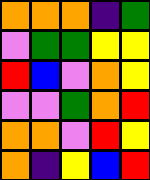[["orange", "orange", "orange", "indigo", "green"], ["violet", "green", "green", "yellow", "yellow"], ["red", "blue", "violet", "orange", "yellow"], ["violet", "violet", "green", "orange", "red"], ["orange", "orange", "violet", "red", "yellow"], ["orange", "indigo", "yellow", "blue", "red"]]